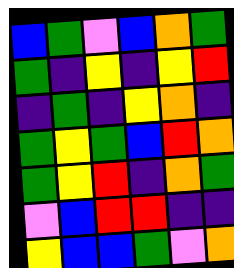[["blue", "green", "violet", "blue", "orange", "green"], ["green", "indigo", "yellow", "indigo", "yellow", "red"], ["indigo", "green", "indigo", "yellow", "orange", "indigo"], ["green", "yellow", "green", "blue", "red", "orange"], ["green", "yellow", "red", "indigo", "orange", "green"], ["violet", "blue", "red", "red", "indigo", "indigo"], ["yellow", "blue", "blue", "green", "violet", "orange"]]